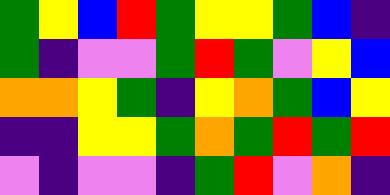[["green", "yellow", "blue", "red", "green", "yellow", "yellow", "green", "blue", "indigo"], ["green", "indigo", "violet", "violet", "green", "red", "green", "violet", "yellow", "blue"], ["orange", "orange", "yellow", "green", "indigo", "yellow", "orange", "green", "blue", "yellow"], ["indigo", "indigo", "yellow", "yellow", "green", "orange", "green", "red", "green", "red"], ["violet", "indigo", "violet", "violet", "indigo", "green", "red", "violet", "orange", "indigo"]]